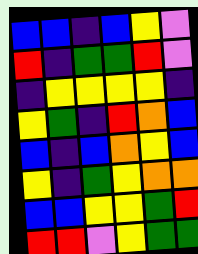[["blue", "blue", "indigo", "blue", "yellow", "violet"], ["red", "indigo", "green", "green", "red", "violet"], ["indigo", "yellow", "yellow", "yellow", "yellow", "indigo"], ["yellow", "green", "indigo", "red", "orange", "blue"], ["blue", "indigo", "blue", "orange", "yellow", "blue"], ["yellow", "indigo", "green", "yellow", "orange", "orange"], ["blue", "blue", "yellow", "yellow", "green", "red"], ["red", "red", "violet", "yellow", "green", "green"]]